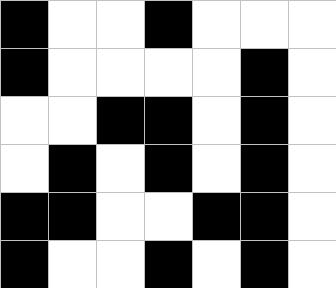[["black", "white", "white", "black", "white", "white", "white"], ["black", "white", "white", "white", "white", "black", "white"], ["white", "white", "black", "black", "white", "black", "white"], ["white", "black", "white", "black", "white", "black", "white"], ["black", "black", "white", "white", "black", "black", "white"], ["black", "white", "white", "black", "white", "black", "white"]]